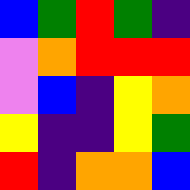[["blue", "green", "red", "green", "indigo"], ["violet", "orange", "red", "red", "red"], ["violet", "blue", "indigo", "yellow", "orange"], ["yellow", "indigo", "indigo", "yellow", "green"], ["red", "indigo", "orange", "orange", "blue"]]